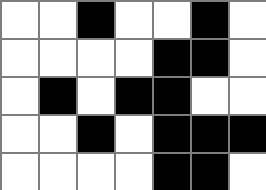[["white", "white", "black", "white", "white", "black", "white"], ["white", "white", "white", "white", "black", "black", "white"], ["white", "black", "white", "black", "black", "white", "white"], ["white", "white", "black", "white", "black", "black", "black"], ["white", "white", "white", "white", "black", "black", "white"]]